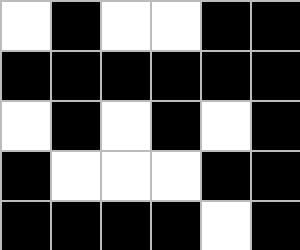[["white", "black", "white", "white", "black", "black"], ["black", "black", "black", "black", "black", "black"], ["white", "black", "white", "black", "white", "black"], ["black", "white", "white", "white", "black", "black"], ["black", "black", "black", "black", "white", "black"]]